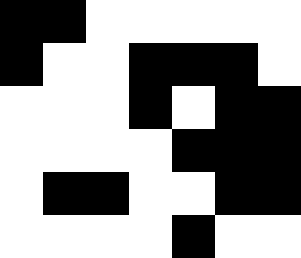[["black", "black", "white", "white", "white", "white", "white"], ["black", "white", "white", "black", "black", "black", "white"], ["white", "white", "white", "black", "white", "black", "black"], ["white", "white", "white", "white", "black", "black", "black"], ["white", "black", "black", "white", "white", "black", "black"], ["white", "white", "white", "white", "black", "white", "white"]]